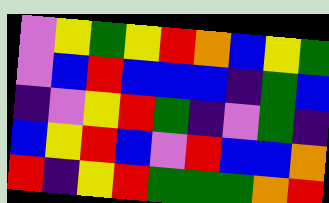[["violet", "yellow", "green", "yellow", "red", "orange", "blue", "yellow", "green"], ["violet", "blue", "red", "blue", "blue", "blue", "indigo", "green", "blue"], ["indigo", "violet", "yellow", "red", "green", "indigo", "violet", "green", "indigo"], ["blue", "yellow", "red", "blue", "violet", "red", "blue", "blue", "orange"], ["red", "indigo", "yellow", "red", "green", "green", "green", "orange", "red"]]